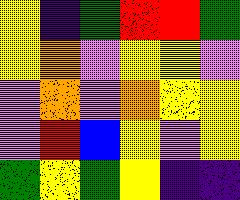[["yellow", "indigo", "green", "red", "red", "green"], ["yellow", "orange", "violet", "yellow", "yellow", "violet"], ["violet", "orange", "violet", "orange", "yellow", "yellow"], ["violet", "red", "blue", "yellow", "violet", "yellow"], ["green", "yellow", "green", "yellow", "indigo", "indigo"]]